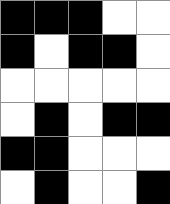[["black", "black", "black", "white", "white"], ["black", "white", "black", "black", "white"], ["white", "white", "white", "white", "white"], ["white", "black", "white", "black", "black"], ["black", "black", "white", "white", "white"], ["white", "black", "white", "white", "black"]]